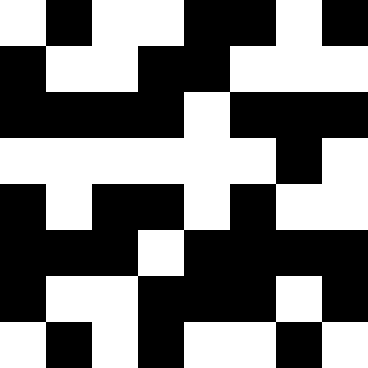[["white", "black", "white", "white", "black", "black", "white", "black"], ["black", "white", "white", "black", "black", "white", "white", "white"], ["black", "black", "black", "black", "white", "black", "black", "black"], ["white", "white", "white", "white", "white", "white", "black", "white"], ["black", "white", "black", "black", "white", "black", "white", "white"], ["black", "black", "black", "white", "black", "black", "black", "black"], ["black", "white", "white", "black", "black", "black", "white", "black"], ["white", "black", "white", "black", "white", "white", "black", "white"]]